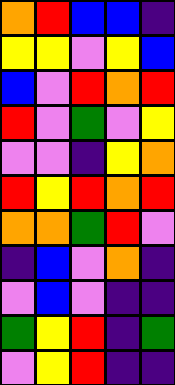[["orange", "red", "blue", "blue", "indigo"], ["yellow", "yellow", "violet", "yellow", "blue"], ["blue", "violet", "red", "orange", "red"], ["red", "violet", "green", "violet", "yellow"], ["violet", "violet", "indigo", "yellow", "orange"], ["red", "yellow", "red", "orange", "red"], ["orange", "orange", "green", "red", "violet"], ["indigo", "blue", "violet", "orange", "indigo"], ["violet", "blue", "violet", "indigo", "indigo"], ["green", "yellow", "red", "indigo", "green"], ["violet", "yellow", "red", "indigo", "indigo"]]